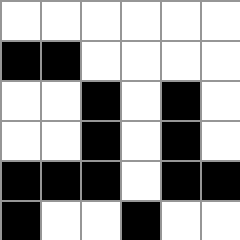[["white", "white", "white", "white", "white", "white"], ["black", "black", "white", "white", "white", "white"], ["white", "white", "black", "white", "black", "white"], ["white", "white", "black", "white", "black", "white"], ["black", "black", "black", "white", "black", "black"], ["black", "white", "white", "black", "white", "white"]]